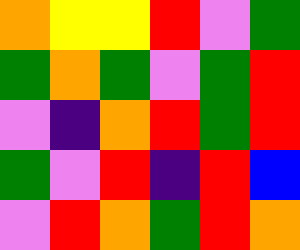[["orange", "yellow", "yellow", "red", "violet", "green"], ["green", "orange", "green", "violet", "green", "red"], ["violet", "indigo", "orange", "red", "green", "red"], ["green", "violet", "red", "indigo", "red", "blue"], ["violet", "red", "orange", "green", "red", "orange"]]